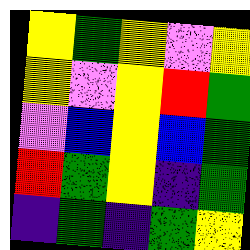[["yellow", "green", "yellow", "violet", "yellow"], ["yellow", "violet", "yellow", "red", "green"], ["violet", "blue", "yellow", "blue", "green"], ["red", "green", "yellow", "indigo", "green"], ["indigo", "green", "indigo", "green", "yellow"]]